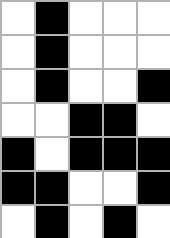[["white", "black", "white", "white", "white"], ["white", "black", "white", "white", "white"], ["white", "black", "white", "white", "black"], ["white", "white", "black", "black", "white"], ["black", "white", "black", "black", "black"], ["black", "black", "white", "white", "black"], ["white", "black", "white", "black", "white"]]